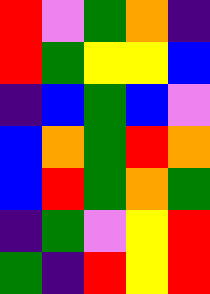[["red", "violet", "green", "orange", "indigo"], ["red", "green", "yellow", "yellow", "blue"], ["indigo", "blue", "green", "blue", "violet"], ["blue", "orange", "green", "red", "orange"], ["blue", "red", "green", "orange", "green"], ["indigo", "green", "violet", "yellow", "red"], ["green", "indigo", "red", "yellow", "red"]]